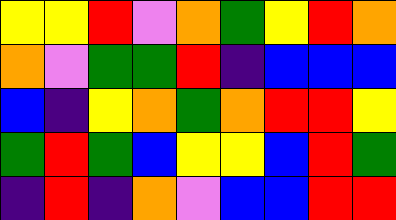[["yellow", "yellow", "red", "violet", "orange", "green", "yellow", "red", "orange"], ["orange", "violet", "green", "green", "red", "indigo", "blue", "blue", "blue"], ["blue", "indigo", "yellow", "orange", "green", "orange", "red", "red", "yellow"], ["green", "red", "green", "blue", "yellow", "yellow", "blue", "red", "green"], ["indigo", "red", "indigo", "orange", "violet", "blue", "blue", "red", "red"]]